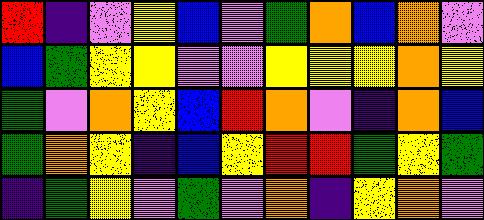[["red", "indigo", "violet", "yellow", "blue", "violet", "green", "orange", "blue", "orange", "violet"], ["blue", "green", "yellow", "yellow", "violet", "violet", "yellow", "yellow", "yellow", "orange", "yellow"], ["green", "violet", "orange", "yellow", "blue", "red", "orange", "violet", "indigo", "orange", "blue"], ["green", "orange", "yellow", "indigo", "blue", "yellow", "red", "red", "green", "yellow", "green"], ["indigo", "green", "yellow", "violet", "green", "violet", "orange", "indigo", "yellow", "orange", "violet"]]